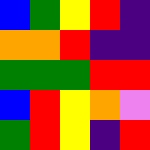[["blue", "green", "yellow", "red", "indigo"], ["orange", "orange", "red", "indigo", "indigo"], ["green", "green", "green", "red", "red"], ["blue", "red", "yellow", "orange", "violet"], ["green", "red", "yellow", "indigo", "red"]]